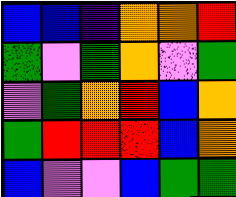[["blue", "blue", "indigo", "orange", "orange", "red"], ["green", "violet", "green", "orange", "violet", "green"], ["violet", "green", "orange", "red", "blue", "orange"], ["green", "red", "red", "red", "blue", "orange"], ["blue", "violet", "violet", "blue", "green", "green"]]